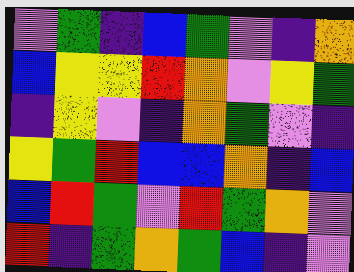[["violet", "green", "indigo", "blue", "green", "violet", "indigo", "orange"], ["blue", "yellow", "yellow", "red", "orange", "violet", "yellow", "green"], ["indigo", "yellow", "violet", "indigo", "orange", "green", "violet", "indigo"], ["yellow", "green", "red", "blue", "blue", "orange", "indigo", "blue"], ["blue", "red", "green", "violet", "red", "green", "orange", "violet"], ["red", "indigo", "green", "orange", "green", "blue", "indigo", "violet"]]